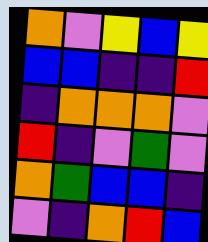[["orange", "violet", "yellow", "blue", "yellow"], ["blue", "blue", "indigo", "indigo", "red"], ["indigo", "orange", "orange", "orange", "violet"], ["red", "indigo", "violet", "green", "violet"], ["orange", "green", "blue", "blue", "indigo"], ["violet", "indigo", "orange", "red", "blue"]]